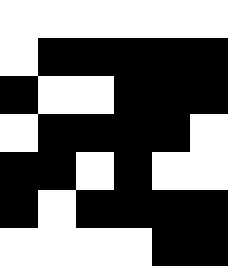[["white", "white", "white", "white", "white", "white"], ["white", "black", "black", "black", "black", "black"], ["black", "white", "white", "black", "black", "black"], ["white", "black", "black", "black", "black", "white"], ["black", "black", "white", "black", "white", "white"], ["black", "white", "black", "black", "black", "black"], ["white", "white", "white", "white", "black", "black"]]